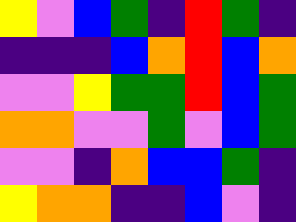[["yellow", "violet", "blue", "green", "indigo", "red", "green", "indigo"], ["indigo", "indigo", "indigo", "blue", "orange", "red", "blue", "orange"], ["violet", "violet", "yellow", "green", "green", "red", "blue", "green"], ["orange", "orange", "violet", "violet", "green", "violet", "blue", "green"], ["violet", "violet", "indigo", "orange", "blue", "blue", "green", "indigo"], ["yellow", "orange", "orange", "indigo", "indigo", "blue", "violet", "indigo"]]